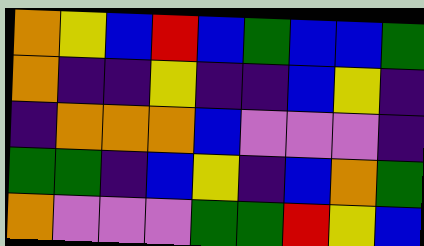[["orange", "yellow", "blue", "red", "blue", "green", "blue", "blue", "green"], ["orange", "indigo", "indigo", "yellow", "indigo", "indigo", "blue", "yellow", "indigo"], ["indigo", "orange", "orange", "orange", "blue", "violet", "violet", "violet", "indigo"], ["green", "green", "indigo", "blue", "yellow", "indigo", "blue", "orange", "green"], ["orange", "violet", "violet", "violet", "green", "green", "red", "yellow", "blue"]]